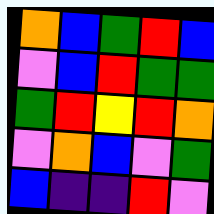[["orange", "blue", "green", "red", "blue"], ["violet", "blue", "red", "green", "green"], ["green", "red", "yellow", "red", "orange"], ["violet", "orange", "blue", "violet", "green"], ["blue", "indigo", "indigo", "red", "violet"]]